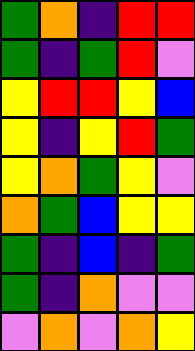[["green", "orange", "indigo", "red", "red"], ["green", "indigo", "green", "red", "violet"], ["yellow", "red", "red", "yellow", "blue"], ["yellow", "indigo", "yellow", "red", "green"], ["yellow", "orange", "green", "yellow", "violet"], ["orange", "green", "blue", "yellow", "yellow"], ["green", "indigo", "blue", "indigo", "green"], ["green", "indigo", "orange", "violet", "violet"], ["violet", "orange", "violet", "orange", "yellow"]]